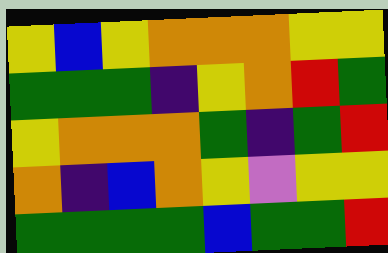[["yellow", "blue", "yellow", "orange", "orange", "orange", "yellow", "yellow"], ["green", "green", "green", "indigo", "yellow", "orange", "red", "green"], ["yellow", "orange", "orange", "orange", "green", "indigo", "green", "red"], ["orange", "indigo", "blue", "orange", "yellow", "violet", "yellow", "yellow"], ["green", "green", "green", "green", "blue", "green", "green", "red"]]